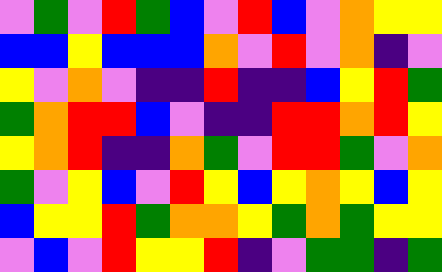[["violet", "green", "violet", "red", "green", "blue", "violet", "red", "blue", "violet", "orange", "yellow", "yellow"], ["blue", "blue", "yellow", "blue", "blue", "blue", "orange", "violet", "red", "violet", "orange", "indigo", "violet"], ["yellow", "violet", "orange", "violet", "indigo", "indigo", "red", "indigo", "indigo", "blue", "yellow", "red", "green"], ["green", "orange", "red", "red", "blue", "violet", "indigo", "indigo", "red", "red", "orange", "red", "yellow"], ["yellow", "orange", "red", "indigo", "indigo", "orange", "green", "violet", "red", "red", "green", "violet", "orange"], ["green", "violet", "yellow", "blue", "violet", "red", "yellow", "blue", "yellow", "orange", "yellow", "blue", "yellow"], ["blue", "yellow", "yellow", "red", "green", "orange", "orange", "yellow", "green", "orange", "green", "yellow", "yellow"], ["violet", "blue", "violet", "red", "yellow", "yellow", "red", "indigo", "violet", "green", "green", "indigo", "green"]]